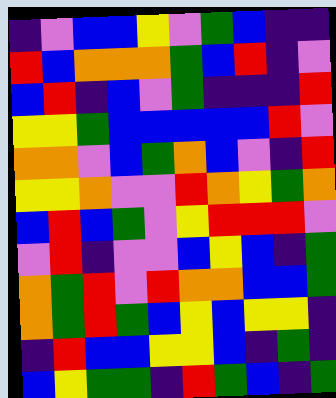[["indigo", "violet", "blue", "blue", "yellow", "violet", "green", "blue", "indigo", "indigo"], ["red", "blue", "orange", "orange", "orange", "green", "blue", "red", "indigo", "violet"], ["blue", "red", "indigo", "blue", "violet", "green", "indigo", "indigo", "indigo", "red"], ["yellow", "yellow", "green", "blue", "blue", "blue", "blue", "blue", "red", "violet"], ["orange", "orange", "violet", "blue", "green", "orange", "blue", "violet", "indigo", "red"], ["yellow", "yellow", "orange", "violet", "violet", "red", "orange", "yellow", "green", "orange"], ["blue", "red", "blue", "green", "violet", "yellow", "red", "red", "red", "violet"], ["violet", "red", "indigo", "violet", "violet", "blue", "yellow", "blue", "indigo", "green"], ["orange", "green", "red", "violet", "red", "orange", "orange", "blue", "blue", "green"], ["orange", "green", "red", "green", "blue", "yellow", "blue", "yellow", "yellow", "indigo"], ["indigo", "red", "blue", "blue", "yellow", "yellow", "blue", "indigo", "green", "indigo"], ["blue", "yellow", "green", "green", "indigo", "red", "green", "blue", "indigo", "green"]]